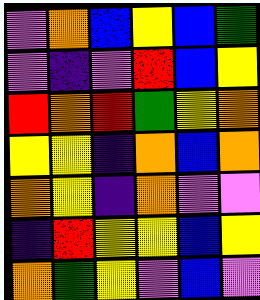[["violet", "orange", "blue", "yellow", "blue", "green"], ["violet", "indigo", "violet", "red", "blue", "yellow"], ["red", "orange", "red", "green", "yellow", "orange"], ["yellow", "yellow", "indigo", "orange", "blue", "orange"], ["orange", "yellow", "indigo", "orange", "violet", "violet"], ["indigo", "red", "yellow", "yellow", "blue", "yellow"], ["orange", "green", "yellow", "violet", "blue", "violet"]]